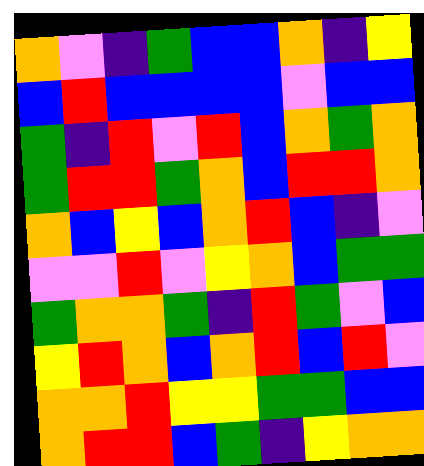[["orange", "violet", "indigo", "green", "blue", "blue", "orange", "indigo", "yellow"], ["blue", "red", "blue", "blue", "blue", "blue", "violet", "blue", "blue"], ["green", "indigo", "red", "violet", "red", "blue", "orange", "green", "orange"], ["green", "red", "red", "green", "orange", "blue", "red", "red", "orange"], ["orange", "blue", "yellow", "blue", "orange", "red", "blue", "indigo", "violet"], ["violet", "violet", "red", "violet", "yellow", "orange", "blue", "green", "green"], ["green", "orange", "orange", "green", "indigo", "red", "green", "violet", "blue"], ["yellow", "red", "orange", "blue", "orange", "red", "blue", "red", "violet"], ["orange", "orange", "red", "yellow", "yellow", "green", "green", "blue", "blue"], ["orange", "red", "red", "blue", "green", "indigo", "yellow", "orange", "orange"]]